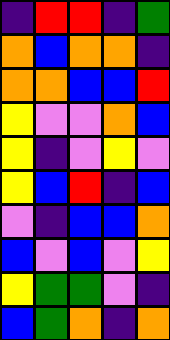[["indigo", "red", "red", "indigo", "green"], ["orange", "blue", "orange", "orange", "indigo"], ["orange", "orange", "blue", "blue", "red"], ["yellow", "violet", "violet", "orange", "blue"], ["yellow", "indigo", "violet", "yellow", "violet"], ["yellow", "blue", "red", "indigo", "blue"], ["violet", "indigo", "blue", "blue", "orange"], ["blue", "violet", "blue", "violet", "yellow"], ["yellow", "green", "green", "violet", "indigo"], ["blue", "green", "orange", "indigo", "orange"]]